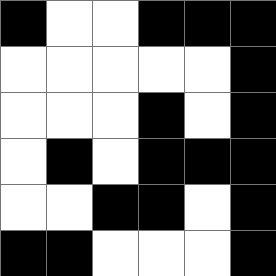[["black", "white", "white", "black", "black", "black"], ["white", "white", "white", "white", "white", "black"], ["white", "white", "white", "black", "white", "black"], ["white", "black", "white", "black", "black", "black"], ["white", "white", "black", "black", "white", "black"], ["black", "black", "white", "white", "white", "black"]]